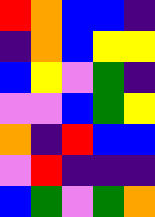[["red", "orange", "blue", "blue", "indigo"], ["indigo", "orange", "blue", "yellow", "yellow"], ["blue", "yellow", "violet", "green", "indigo"], ["violet", "violet", "blue", "green", "yellow"], ["orange", "indigo", "red", "blue", "blue"], ["violet", "red", "indigo", "indigo", "indigo"], ["blue", "green", "violet", "green", "orange"]]